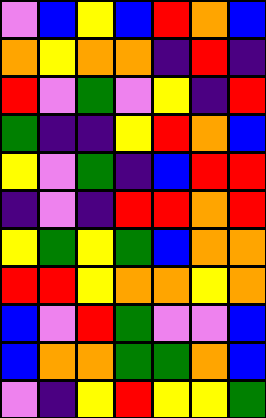[["violet", "blue", "yellow", "blue", "red", "orange", "blue"], ["orange", "yellow", "orange", "orange", "indigo", "red", "indigo"], ["red", "violet", "green", "violet", "yellow", "indigo", "red"], ["green", "indigo", "indigo", "yellow", "red", "orange", "blue"], ["yellow", "violet", "green", "indigo", "blue", "red", "red"], ["indigo", "violet", "indigo", "red", "red", "orange", "red"], ["yellow", "green", "yellow", "green", "blue", "orange", "orange"], ["red", "red", "yellow", "orange", "orange", "yellow", "orange"], ["blue", "violet", "red", "green", "violet", "violet", "blue"], ["blue", "orange", "orange", "green", "green", "orange", "blue"], ["violet", "indigo", "yellow", "red", "yellow", "yellow", "green"]]